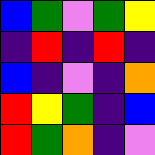[["blue", "green", "violet", "green", "yellow"], ["indigo", "red", "indigo", "red", "indigo"], ["blue", "indigo", "violet", "indigo", "orange"], ["red", "yellow", "green", "indigo", "blue"], ["red", "green", "orange", "indigo", "violet"]]